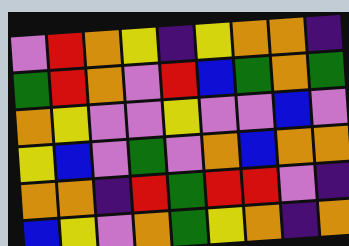[["violet", "red", "orange", "yellow", "indigo", "yellow", "orange", "orange", "indigo"], ["green", "red", "orange", "violet", "red", "blue", "green", "orange", "green"], ["orange", "yellow", "violet", "violet", "yellow", "violet", "violet", "blue", "violet"], ["yellow", "blue", "violet", "green", "violet", "orange", "blue", "orange", "orange"], ["orange", "orange", "indigo", "red", "green", "red", "red", "violet", "indigo"], ["blue", "yellow", "violet", "orange", "green", "yellow", "orange", "indigo", "orange"]]